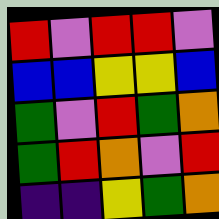[["red", "violet", "red", "red", "violet"], ["blue", "blue", "yellow", "yellow", "blue"], ["green", "violet", "red", "green", "orange"], ["green", "red", "orange", "violet", "red"], ["indigo", "indigo", "yellow", "green", "orange"]]